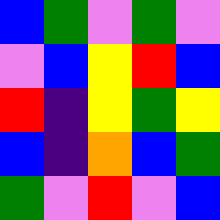[["blue", "green", "violet", "green", "violet"], ["violet", "blue", "yellow", "red", "blue"], ["red", "indigo", "yellow", "green", "yellow"], ["blue", "indigo", "orange", "blue", "green"], ["green", "violet", "red", "violet", "blue"]]